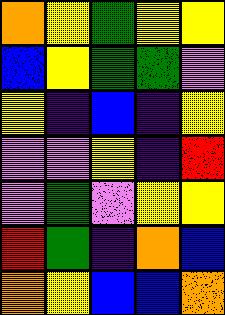[["orange", "yellow", "green", "yellow", "yellow"], ["blue", "yellow", "green", "green", "violet"], ["yellow", "indigo", "blue", "indigo", "yellow"], ["violet", "violet", "yellow", "indigo", "red"], ["violet", "green", "violet", "yellow", "yellow"], ["red", "green", "indigo", "orange", "blue"], ["orange", "yellow", "blue", "blue", "orange"]]